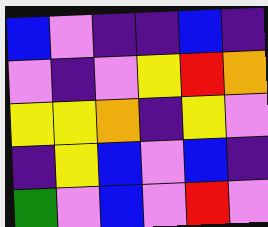[["blue", "violet", "indigo", "indigo", "blue", "indigo"], ["violet", "indigo", "violet", "yellow", "red", "orange"], ["yellow", "yellow", "orange", "indigo", "yellow", "violet"], ["indigo", "yellow", "blue", "violet", "blue", "indigo"], ["green", "violet", "blue", "violet", "red", "violet"]]